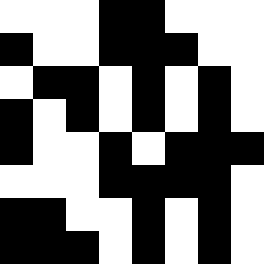[["white", "white", "white", "black", "black", "white", "white", "white"], ["black", "white", "white", "black", "black", "black", "white", "white"], ["white", "black", "black", "white", "black", "white", "black", "white"], ["black", "white", "black", "white", "black", "white", "black", "white"], ["black", "white", "white", "black", "white", "black", "black", "black"], ["white", "white", "white", "black", "black", "black", "black", "white"], ["black", "black", "white", "white", "black", "white", "black", "white"], ["black", "black", "black", "white", "black", "white", "black", "white"]]